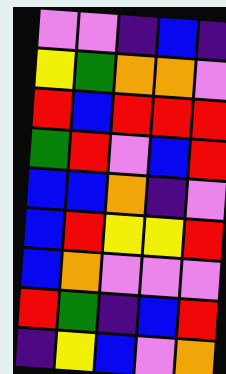[["violet", "violet", "indigo", "blue", "indigo"], ["yellow", "green", "orange", "orange", "violet"], ["red", "blue", "red", "red", "red"], ["green", "red", "violet", "blue", "red"], ["blue", "blue", "orange", "indigo", "violet"], ["blue", "red", "yellow", "yellow", "red"], ["blue", "orange", "violet", "violet", "violet"], ["red", "green", "indigo", "blue", "red"], ["indigo", "yellow", "blue", "violet", "orange"]]